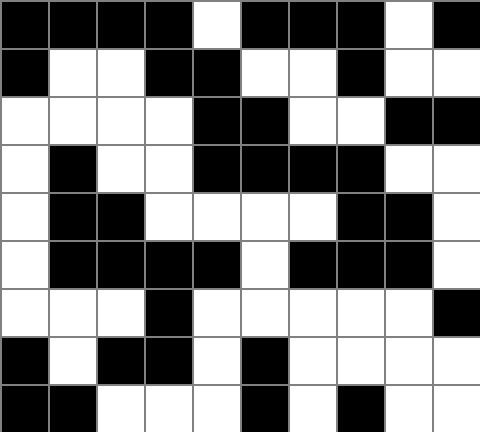[["black", "black", "black", "black", "white", "black", "black", "black", "white", "black"], ["black", "white", "white", "black", "black", "white", "white", "black", "white", "white"], ["white", "white", "white", "white", "black", "black", "white", "white", "black", "black"], ["white", "black", "white", "white", "black", "black", "black", "black", "white", "white"], ["white", "black", "black", "white", "white", "white", "white", "black", "black", "white"], ["white", "black", "black", "black", "black", "white", "black", "black", "black", "white"], ["white", "white", "white", "black", "white", "white", "white", "white", "white", "black"], ["black", "white", "black", "black", "white", "black", "white", "white", "white", "white"], ["black", "black", "white", "white", "white", "black", "white", "black", "white", "white"]]